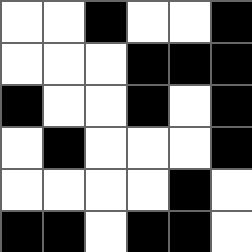[["white", "white", "black", "white", "white", "black"], ["white", "white", "white", "black", "black", "black"], ["black", "white", "white", "black", "white", "black"], ["white", "black", "white", "white", "white", "black"], ["white", "white", "white", "white", "black", "white"], ["black", "black", "white", "black", "black", "white"]]